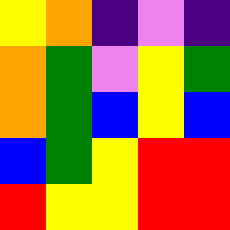[["yellow", "orange", "indigo", "violet", "indigo"], ["orange", "green", "violet", "yellow", "green"], ["orange", "green", "blue", "yellow", "blue"], ["blue", "green", "yellow", "red", "red"], ["red", "yellow", "yellow", "red", "red"]]